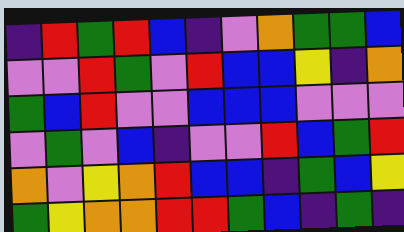[["indigo", "red", "green", "red", "blue", "indigo", "violet", "orange", "green", "green", "blue"], ["violet", "violet", "red", "green", "violet", "red", "blue", "blue", "yellow", "indigo", "orange"], ["green", "blue", "red", "violet", "violet", "blue", "blue", "blue", "violet", "violet", "violet"], ["violet", "green", "violet", "blue", "indigo", "violet", "violet", "red", "blue", "green", "red"], ["orange", "violet", "yellow", "orange", "red", "blue", "blue", "indigo", "green", "blue", "yellow"], ["green", "yellow", "orange", "orange", "red", "red", "green", "blue", "indigo", "green", "indigo"]]